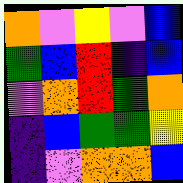[["orange", "violet", "yellow", "violet", "blue"], ["green", "blue", "red", "indigo", "blue"], ["violet", "orange", "red", "green", "orange"], ["indigo", "blue", "green", "green", "yellow"], ["indigo", "violet", "orange", "orange", "blue"]]